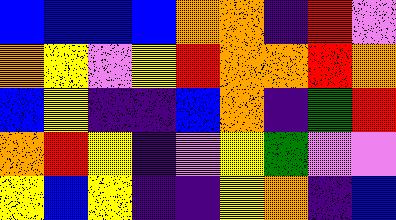[["blue", "blue", "blue", "blue", "orange", "orange", "indigo", "red", "violet"], ["orange", "yellow", "violet", "yellow", "red", "orange", "orange", "red", "orange"], ["blue", "yellow", "indigo", "indigo", "blue", "orange", "indigo", "green", "red"], ["orange", "red", "yellow", "indigo", "violet", "yellow", "green", "violet", "violet"], ["yellow", "blue", "yellow", "indigo", "indigo", "yellow", "orange", "indigo", "blue"]]